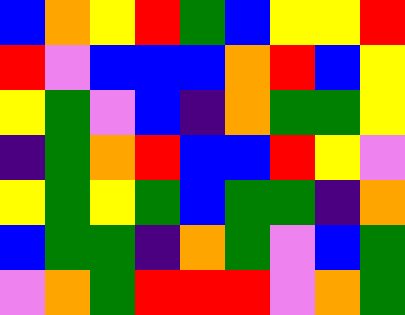[["blue", "orange", "yellow", "red", "green", "blue", "yellow", "yellow", "red"], ["red", "violet", "blue", "blue", "blue", "orange", "red", "blue", "yellow"], ["yellow", "green", "violet", "blue", "indigo", "orange", "green", "green", "yellow"], ["indigo", "green", "orange", "red", "blue", "blue", "red", "yellow", "violet"], ["yellow", "green", "yellow", "green", "blue", "green", "green", "indigo", "orange"], ["blue", "green", "green", "indigo", "orange", "green", "violet", "blue", "green"], ["violet", "orange", "green", "red", "red", "red", "violet", "orange", "green"]]